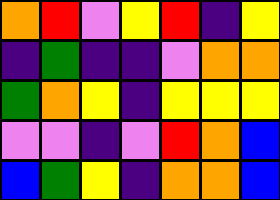[["orange", "red", "violet", "yellow", "red", "indigo", "yellow"], ["indigo", "green", "indigo", "indigo", "violet", "orange", "orange"], ["green", "orange", "yellow", "indigo", "yellow", "yellow", "yellow"], ["violet", "violet", "indigo", "violet", "red", "orange", "blue"], ["blue", "green", "yellow", "indigo", "orange", "orange", "blue"]]